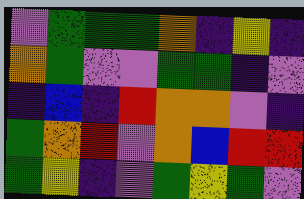[["violet", "green", "green", "green", "orange", "indigo", "yellow", "indigo"], ["orange", "green", "violet", "violet", "green", "green", "indigo", "violet"], ["indigo", "blue", "indigo", "red", "orange", "orange", "violet", "indigo"], ["green", "orange", "red", "violet", "orange", "blue", "red", "red"], ["green", "yellow", "indigo", "violet", "green", "yellow", "green", "violet"]]